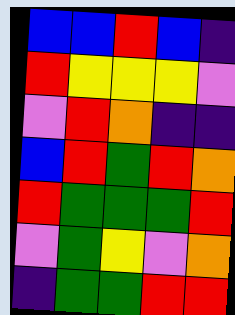[["blue", "blue", "red", "blue", "indigo"], ["red", "yellow", "yellow", "yellow", "violet"], ["violet", "red", "orange", "indigo", "indigo"], ["blue", "red", "green", "red", "orange"], ["red", "green", "green", "green", "red"], ["violet", "green", "yellow", "violet", "orange"], ["indigo", "green", "green", "red", "red"]]